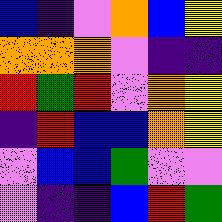[["blue", "indigo", "violet", "orange", "blue", "yellow"], ["orange", "orange", "orange", "violet", "indigo", "indigo"], ["red", "green", "red", "violet", "orange", "yellow"], ["indigo", "red", "blue", "blue", "orange", "yellow"], ["violet", "blue", "blue", "green", "violet", "violet"], ["violet", "indigo", "indigo", "blue", "red", "green"]]